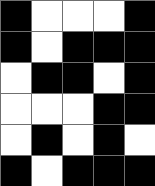[["black", "white", "white", "white", "black"], ["black", "white", "black", "black", "black"], ["white", "black", "black", "white", "black"], ["white", "white", "white", "black", "black"], ["white", "black", "white", "black", "white"], ["black", "white", "black", "black", "black"]]